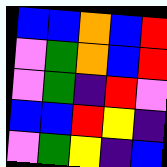[["blue", "blue", "orange", "blue", "red"], ["violet", "green", "orange", "blue", "red"], ["violet", "green", "indigo", "red", "violet"], ["blue", "blue", "red", "yellow", "indigo"], ["violet", "green", "yellow", "indigo", "blue"]]